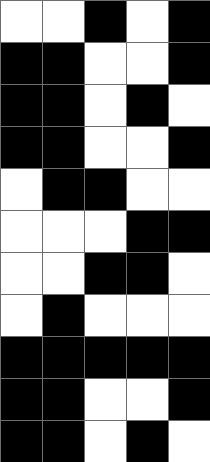[["white", "white", "black", "white", "black"], ["black", "black", "white", "white", "black"], ["black", "black", "white", "black", "white"], ["black", "black", "white", "white", "black"], ["white", "black", "black", "white", "white"], ["white", "white", "white", "black", "black"], ["white", "white", "black", "black", "white"], ["white", "black", "white", "white", "white"], ["black", "black", "black", "black", "black"], ["black", "black", "white", "white", "black"], ["black", "black", "white", "black", "white"]]